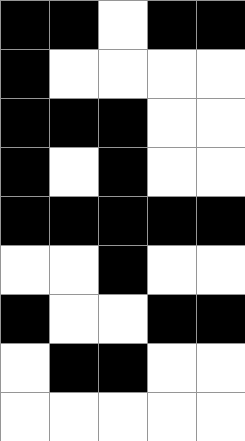[["black", "black", "white", "black", "black"], ["black", "white", "white", "white", "white"], ["black", "black", "black", "white", "white"], ["black", "white", "black", "white", "white"], ["black", "black", "black", "black", "black"], ["white", "white", "black", "white", "white"], ["black", "white", "white", "black", "black"], ["white", "black", "black", "white", "white"], ["white", "white", "white", "white", "white"]]